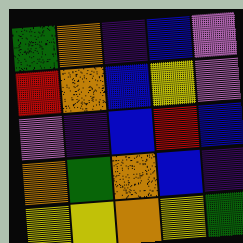[["green", "orange", "indigo", "blue", "violet"], ["red", "orange", "blue", "yellow", "violet"], ["violet", "indigo", "blue", "red", "blue"], ["orange", "green", "orange", "blue", "indigo"], ["yellow", "yellow", "orange", "yellow", "green"]]